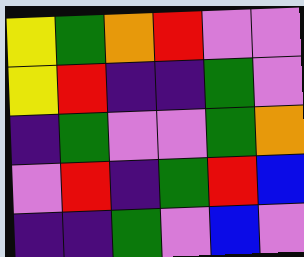[["yellow", "green", "orange", "red", "violet", "violet"], ["yellow", "red", "indigo", "indigo", "green", "violet"], ["indigo", "green", "violet", "violet", "green", "orange"], ["violet", "red", "indigo", "green", "red", "blue"], ["indigo", "indigo", "green", "violet", "blue", "violet"]]